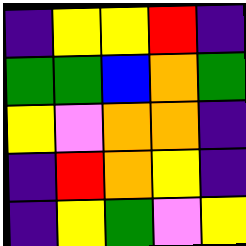[["indigo", "yellow", "yellow", "red", "indigo"], ["green", "green", "blue", "orange", "green"], ["yellow", "violet", "orange", "orange", "indigo"], ["indigo", "red", "orange", "yellow", "indigo"], ["indigo", "yellow", "green", "violet", "yellow"]]